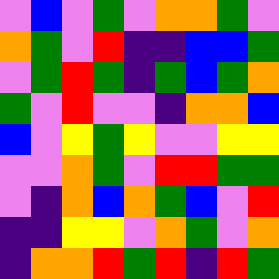[["violet", "blue", "violet", "green", "violet", "orange", "orange", "green", "violet"], ["orange", "green", "violet", "red", "indigo", "indigo", "blue", "blue", "green"], ["violet", "green", "red", "green", "indigo", "green", "blue", "green", "orange"], ["green", "violet", "red", "violet", "violet", "indigo", "orange", "orange", "blue"], ["blue", "violet", "yellow", "green", "yellow", "violet", "violet", "yellow", "yellow"], ["violet", "violet", "orange", "green", "violet", "red", "red", "green", "green"], ["violet", "indigo", "orange", "blue", "orange", "green", "blue", "violet", "red"], ["indigo", "indigo", "yellow", "yellow", "violet", "orange", "green", "violet", "orange"], ["indigo", "orange", "orange", "red", "green", "red", "indigo", "red", "green"]]